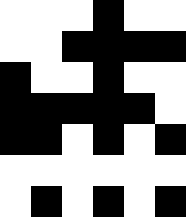[["white", "white", "white", "black", "white", "white"], ["white", "white", "black", "black", "black", "black"], ["black", "white", "white", "black", "white", "white"], ["black", "black", "black", "black", "black", "white"], ["black", "black", "white", "black", "white", "black"], ["white", "white", "white", "white", "white", "white"], ["white", "black", "white", "black", "white", "black"]]